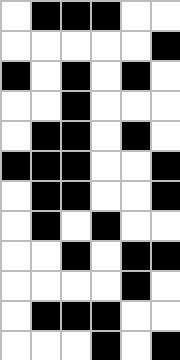[["white", "black", "black", "black", "white", "white"], ["white", "white", "white", "white", "white", "black"], ["black", "white", "black", "white", "black", "white"], ["white", "white", "black", "white", "white", "white"], ["white", "black", "black", "white", "black", "white"], ["black", "black", "black", "white", "white", "black"], ["white", "black", "black", "white", "white", "black"], ["white", "black", "white", "black", "white", "white"], ["white", "white", "black", "white", "black", "black"], ["white", "white", "white", "white", "black", "white"], ["white", "black", "black", "black", "white", "white"], ["white", "white", "white", "black", "white", "black"]]